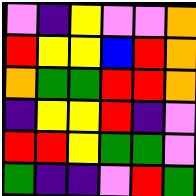[["violet", "indigo", "yellow", "violet", "violet", "orange"], ["red", "yellow", "yellow", "blue", "red", "orange"], ["orange", "green", "green", "red", "red", "orange"], ["indigo", "yellow", "yellow", "red", "indigo", "violet"], ["red", "red", "yellow", "green", "green", "violet"], ["green", "indigo", "indigo", "violet", "red", "green"]]